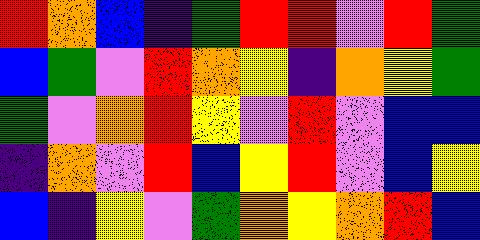[["red", "orange", "blue", "indigo", "green", "red", "red", "violet", "red", "green"], ["blue", "green", "violet", "red", "orange", "yellow", "indigo", "orange", "yellow", "green"], ["green", "violet", "orange", "red", "yellow", "violet", "red", "violet", "blue", "blue"], ["indigo", "orange", "violet", "red", "blue", "yellow", "red", "violet", "blue", "yellow"], ["blue", "indigo", "yellow", "violet", "green", "orange", "yellow", "orange", "red", "blue"]]